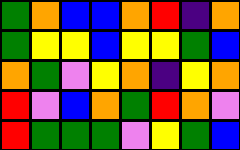[["green", "orange", "blue", "blue", "orange", "red", "indigo", "orange"], ["green", "yellow", "yellow", "blue", "yellow", "yellow", "green", "blue"], ["orange", "green", "violet", "yellow", "orange", "indigo", "yellow", "orange"], ["red", "violet", "blue", "orange", "green", "red", "orange", "violet"], ["red", "green", "green", "green", "violet", "yellow", "green", "blue"]]